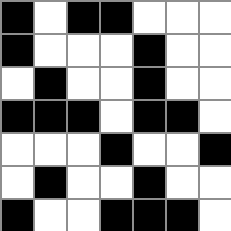[["black", "white", "black", "black", "white", "white", "white"], ["black", "white", "white", "white", "black", "white", "white"], ["white", "black", "white", "white", "black", "white", "white"], ["black", "black", "black", "white", "black", "black", "white"], ["white", "white", "white", "black", "white", "white", "black"], ["white", "black", "white", "white", "black", "white", "white"], ["black", "white", "white", "black", "black", "black", "white"]]